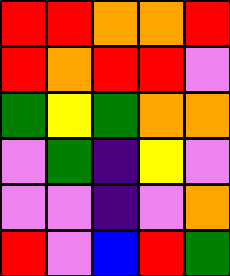[["red", "red", "orange", "orange", "red"], ["red", "orange", "red", "red", "violet"], ["green", "yellow", "green", "orange", "orange"], ["violet", "green", "indigo", "yellow", "violet"], ["violet", "violet", "indigo", "violet", "orange"], ["red", "violet", "blue", "red", "green"]]